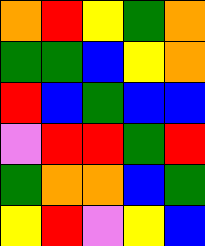[["orange", "red", "yellow", "green", "orange"], ["green", "green", "blue", "yellow", "orange"], ["red", "blue", "green", "blue", "blue"], ["violet", "red", "red", "green", "red"], ["green", "orange", "orange", "blue", "green"], ["yellow", "red", "violet", "yellow", "blue"]]